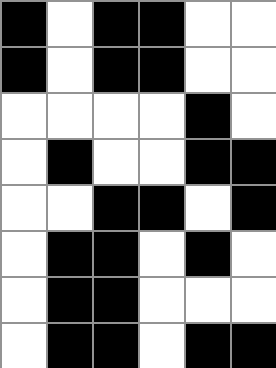[["black", "white", "black", "black", "white", "white"], ["black", "white", "black", "black", "white", "white"], ["white", "white", "white", "white", "black", "white"], ["white", "black", "white", "white", "black", "black"], ["white", "white", "black", "black", "white", "black"], ["white", "black", "black", "white", "black", "white"], ["white", "black", "black", "white", "white", "white"], ["white", "black", "black", "white", "black", "black"]]